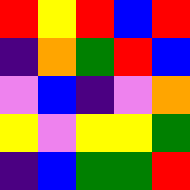[["red", "yellow", "red", "blue", "red"], ["indigo", "orange", "green", "red", "blue"], ["violet", "blue", "indigo", "violet", "orange"], ["yellow", "violet", "yellow", "yellow", "green"], ["indigo", "blue", "green", "green", "red"]]